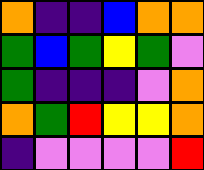[["orange", "indigo", "indigo", "blue", "orange", "orange"], ["green", "blue", "green", "yellow", "green", "violet"], ["green", "indigo", "indigo", "indigo", "violet", "orange"], ["orange", "green", "red", "yellow", "yellow", "orange"], ["indigo", "violet", "violet", "violet", "violet", "red"]]